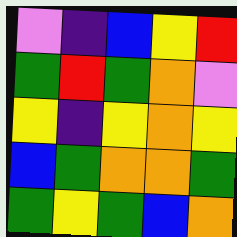[["violet", "indigo", "blue", "yellow", "red"], ["green", "red", "green", "orange", "violet"], ["yellow", "indigo", "yellow", "orange", "yellow"], ["blue", "green", "orange", "orange", "green"], ["green", "yellow", "green", "blue", "orange"]]